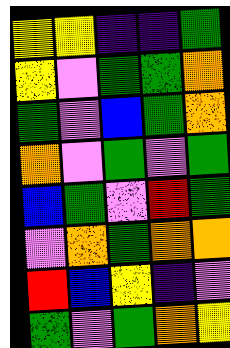[["yellow", "yellow", "indigo", "indigo", "green"], ["yellow", "violet", "green", "green", "orange"], ["green", "violet", "blue", "green", "orange"], ["orange", "violet", "green", "violet", "green"], ["blue", "green", "violet", "red", "green"], ["violet", "orange", "green", "orange", "orange"], ["red", "blue", "yellow", "indigo", "violet"], ["green", "violet", "green", "orange", "yellow"]]